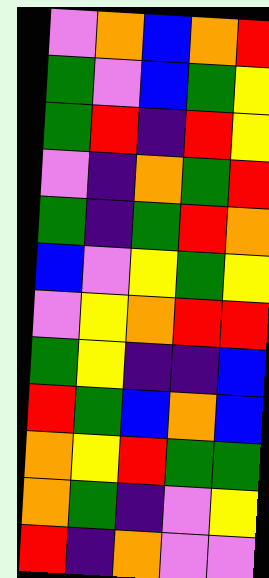[["violet", "orange", "blue", "orange", "red"], ["green", "violet", "blue", "green", "yellow"], ["green", "red", "indigo", "red", "yellow"], ["violet", "indigo", "orange", "green", "red"], ["green", "indigo", "green", "red", "orange"], ["blue", "violet", "yellow", "green", "yellow"], ["violet", "yellow", "orange", "red", "red"], ["green", "yellow", "indigo", "indigo", "blue"], ["red", "green", "blue", "orange", "blue"], ["orange", "yellow", "red", "green", "green"], ["orange", "green", "indigo", "violet", "yellow"], ["red", "indigo", "orange", "violet", "violet"]]